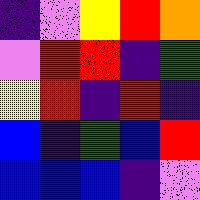[["indigo", "violet", "yellow", "red", "orange"], ["violet", "red", "red", "indigo", "green"], ["yellow", "red", "indigo", "red", "indigo"], ["blue", "indigo", "green", "blue", "red"], ["blue", "blue", "blue", "indigo", "violet"]]